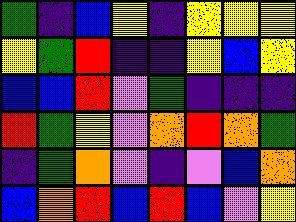[["green", "indigo", "blue", "yellow", "indigo", "yellow", "yellow", "yellow"], ["yellow", "green", "red", "indigo", "indigo", "yellow", "blue", "yellow"], ["blue", "blue", "red", "violet", "green", "indigo", "indigo", "indigo"], ["red", "green", "yellow", "violet", "orange", "red", "orange", "green"], ["indigo", "green", "orange", "violet", "indigo", "violet", "blue", "orange"], ["blue", "orange", "red", "blue", "red", "blue", "violet", "yellow"]]